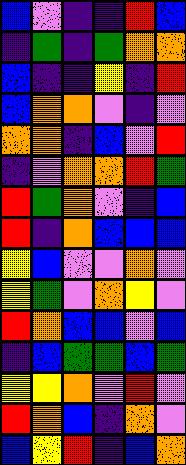[["blue", "violet", "indigo", "indigo", "red", "blue"], ["indigo", "green", "indigo", "green", "orange", "orange"], ["blue", "indigo", "indigo", "yellow", "indigo", "red"], ["blue", "orange", "orange", "violet", "indigo", "violet"], ["orange", "orange", "indigo", "blue", "violet", "red"], ["indigo", "violet", "orange", "orange", "red", "green"], ["red", "green", "orange", "violet", "indigo", "blue"], ["red", "indigo", "orange", "blue", "blue", "blue"], ["yellow", "blue", "violet", "violet", "orange", "violet"], ["yellow", "green", "violet", "orange", "yellow", "violet"], ["red", "orange", "blue", "blue", "violet", "blue"], ["indigo", "blue", "green", "green", "blue", "green"], ["yellow", "yellow", "orange", "violet", "red", "violet"], ["red", "orange", "blue", "indigo", "orange", "violet"], ["blue", "yellow", "red", "indigo", "blue", "orange"]]